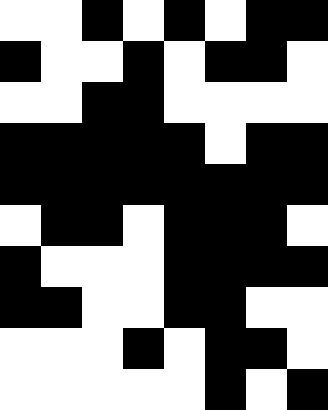[["white", "white", "black", "white", "black", "white", "black", "black"], ["black", "white", "white", "black", "white", "black", "black", "white"], ["white", "white", "black", "black", "white", "white", "white", "white"], ["black", "black", "black", "black", "black", "white", "black", "black"], ["black", "black", "black", "black", "black", "black", "black", "black"], ["white", "black", "black", "white", "black", "black", "black", "white"], ["black", "white", "white", "white", "black", "black", "black", "black"], ["black", "black", "white", "white", "black", "black", "white", "white"], ["white", "white", "white", "black", "white", "black", "black", "white"], ["white", "white", "white", "white", "white", "black", "white", "black"]]